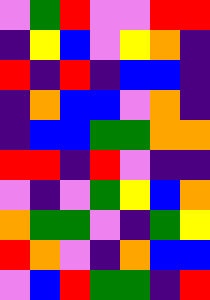[["violet", "green", "red", "violet", "violet", "red", "red"], ["indigo", "yellow", "blue", "violet", "yellow", "orange", "indigo"], ["red", "indigo", "red", "indigo", "blue", "blue", "indigo"], ["indigo", "orange", "blue", "blue", "violet", "orange", "indigo"], ["indigo", "blue", "blue", "green", "green", "orange", "orange"], ["red", "red", "indigo", "red", "violet", "indigo", "indigo"], ["violet", "indigo", "violet", "green", "yellow", "blue", "orange"], ["orange", "green", "green", "violet", "indigo", "green", "yellow"], ["red", "orange", "violet", "indigo", "orange", "blue", "blue"], ["violet", "blue", "red", "green", "green", "indigo", "red"]]